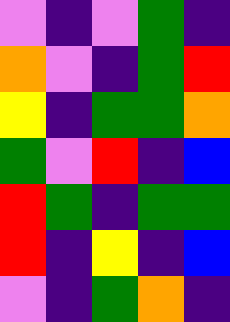[["violet", "indigo", "violet", "green", "indigo"], ["orange", "violet", "indigo", "green", "red"], ["yellow", "indigo", "green", "green", "orange"], ["green", "violet", "red", "indigo", "blue"], ["red", "green", "indigo", "green", "green"], ["red", "indigo", "yellow", "indigo", "blue"], ["violet", "indigo", "green", "orange", "indigo"]]